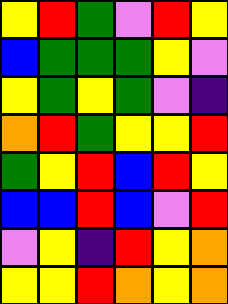[["yellow", "red", "green", "violet", "red", "yellow"], ["blue", "green", "green", "green", "yellow", "violet"], ["yellow", "green", "yellow", "green", "violet", "indigo"], ["orange", "red", "green", "yellow", "yellow", "red"], ["green", "yellow", "red", "blue", "red", "yellow"], ["blue", "blue", "red", "blue", "violet", "red"], ["violet", "yellow", "indigo", "red", "yellow", "orange"], ["yellow", "yellow", "red", "orange", "yellow", "orange"]]